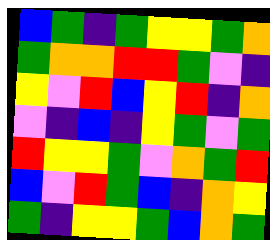[["blue", "green", "indigo", "green", "yellow", "yellow", "green", "orange"], ["green", "orange", "orange", "red", "red", "green", "violet", "indigo"], ["yellow", "violet", "red", "blue", "yellow", "red", "indigo", "orange"], ["violet", "indigo", "blue", "indigo", "yellow", "green", "violet", "green"], ["red", "yellow", "yellow", "green", "violet", "orange", "green", "red"], ["blue", "violet", "red", "green", "blue", "indigo", "orange", "yellow"], ["green", "indigo", "yellow", "yellow", "green", "blue", "orange", "green"]]